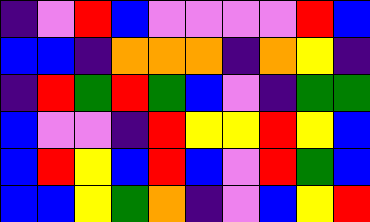[["indigo", "violet", "red", "blue", "violet", "violet", "violet", "violet", "red", "blue"], ["blue", "blue", "indigo", "orange", "orange", "orange", "indigo", "orange", "yellow", "indigo"], ["indigo", "red", "green", "red", "green", "blue", "violet", "indigo", "green", "green"], ["blue", "violet", "violet", "indigo", "red", "yellow", "yellow", "red", "yellow", "blue"], ["blue", "red", "yellow", "blue", "red", "blue", "violet", "red", "green", "blue"], ["blue", "blue", "yellow", "green", "orange", "indigo", "violet", "blue", "yellow", "red"]]